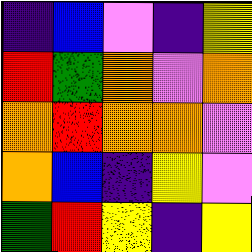[["indigo", "blue", "violet", "indigo", "yellow"], ["red", "green", "orange", "violet", "orange"], ["orange", "red", "orange", "orange", "violet"], ["orange", "blue", "indigo", "yellow", "violet"], ["green", "red", "yellow", "indigo", "yellow"]]